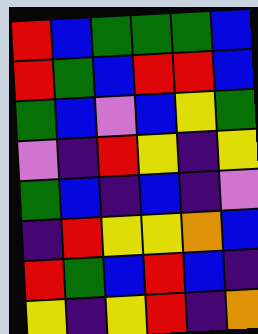[["red", "blue", "green", "green", "green", "blue"], ["red", "green", "blue", "red", "red", "blue"], ["green", "blue", "violet", "blue", "yellow", "green"], ["violet", "indigo", "red", "yellow", "indigo", "yellow"], ["green", "blue", "indigo", "blue", "indigo", "violet"], ["indigo", "red", "yellow", "yellow", "orange", "blue"], ["red", "green", "blue", "red", "blue", "indigo"], ["yellow", "indigo", "yellow", "red", "indigo", "orange"]]